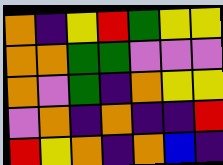[["orange", "indigo", "yellow", "red", "green", "yellow", "yellow"], ["orange", "orange", "green", "green", "violet", "violet", "violet"], ["orange", "violet", "green", "indigo", "orange", "yellow", "yellow"], ["violet", "orange", "indigo", "orange", "indigo", "indigo", "red"], ["red", "yellow", "orange", "indigo", "orange", "blue", "indigo"]]